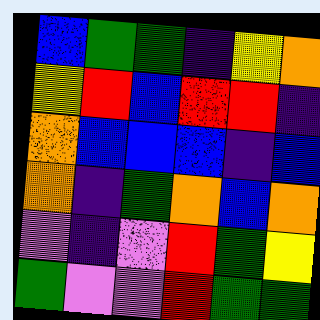[["blue", "green", "green", "indigo", "yellow", "orange"], ["yellow", "red", "blue", "red", "red", "indigo"], ["orange", "blue", "blue", "blue", "indigo", "blue"], ["orange", "indigo", "green", "orange", "blue", "orange"], ["violet", "indigo", "violet", "red", "green", "yellow"], ["green", "violet", "violet", "red", "green", "green"]]